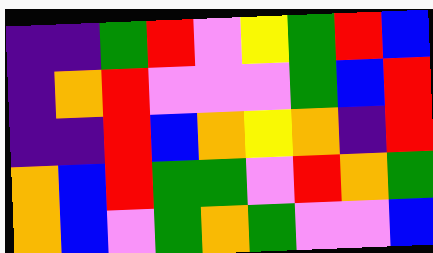[["indigo", "indigo", "green", "red", "violet", "yellow", "green", "red", "blue"], ["indigo", "orange", "red", "violet", "violet", "violet", "green", "blue", "red"], ["indigo", "indigo", "red", "blue", "orange", "yellow", "orange", "indigo", "red"], ["orange", "blue", "red", "green", "green", "violet", "red", "orange", "green"], ["orange", "blue", "violet", "green", "orange", "green", "violet", "violet", "blue"]]